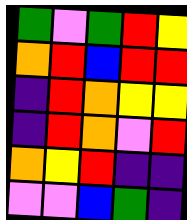[["green", "violet", "green", "red", "yellow"], ["orange", "red", "blue", "red", "red"], ["indigo", "red", "orange", "yellow", "yellow"], ["indigo", "red", "orange", "violet", "red"], ["orange", "yellow", "red", "indigo", "indigo"], ["violet", "violet", "blue", "green", "indigo"]]